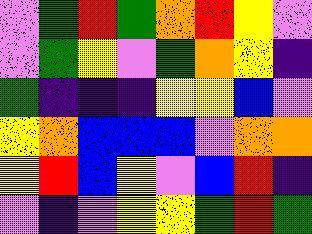[["violet", "green", "red", "green", "orange", "red", "yellow", "violet"], ["violet", "green", "yellow", "violet", "green", "orange", "yellow", "indigo"], ["green", "indigo", "indigo", "indigo", "yellow", "yellow", "blue", "violet"], ["yellow", "orange", "blue", "blue", "blue", "violet", "orange", "orange"], ["yellow", "red", "blue", "yellow", "violet", "blue", "red", "indigo"], ["violet", "indigo", "violet", "yellow", "yellow", "green", "red", "green"]]